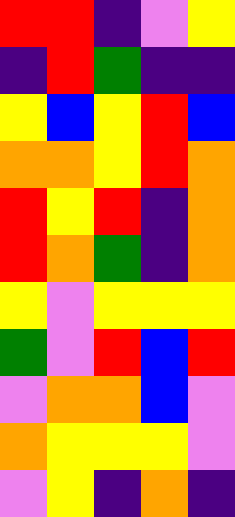[["red", "red", "indigo", "violet", "yellow"], ["indigo", "red", "green", "indigo", "indigo"], ["yellow", "blue", "yellow", "red", "blue"], ["orange", "orange", "yellow", "red", "orange"], ["red", "yellow", "red", "indigo", "orange"], ["red", "orange", "green", "indigo", "orange"], ["yellow", "violet", "yellow", "yellow", "yellow"], ["green", "violet", "red", "blue", "red"], ["violet", "orange", "orange", "blue", "violet"], ["orange", "yellow", "yellow", "yellow", "violet"], ["violet", "yellow", "indigo", "orange", "indigo"]]